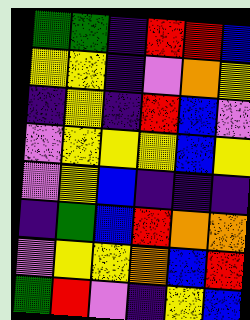[["green", "green", "indigo", "red", "red", "blue"], ["yellow", "yellow", "indigo", "violet", "orange", "yellow"], ["indigo", "yellow", "indigo", "red", "blue", "violet"], ["violet", "yellow", "yellow", "yellow", "blue", "yellow"], ["violet", "yellow", "blue", "indigo", "indigo", "indigo"], ["indigo", "green", "blue", "red", "orange", "orange"], ["violet", "yellow", "yellow", "orange", "blue", "red"], ["green", "red", "violet", "indigo", "yellow", "blue"]]